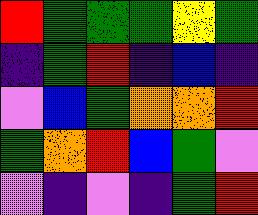[["red", "green", "green", "green", "yellow", "green"], ["indigo", "green", "red", "indigo", "blue", "indigo"], ["violet", "blue", "green", "orange", "orange", "red"], ["green", "orange", "red", "blue", "green", "violet"], ["violet", "indigo", "violet", "indigo", "green", "red"]]